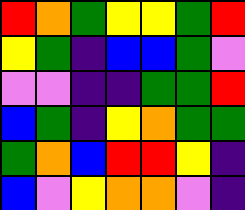[["red", "orange", "green", "yellow", "yellow", "green", "red"], ["yellow", "green", "indigo", "blue", "blue", "green", "violet"], ["violet", "violet", "indigo", "indigo", "green", "green", "red"], ["blue", "green", "indigo", "yellow", "orange", "green", "green"], ["green", "orange", "blue", "red", "red", "yellow", "indigo"], ["blue", "violet", "yellow", "orange", "orange", "violet", "indigo"]]